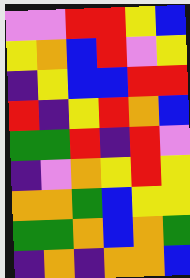[["violet", "violet", "red", "red", "yellow", "blue"], ["yellow", "orange", "blue", "red", "violet", "yellow"], ["indigo", "yellow", "blue", "blue", "red", "red"], ["red", "indigo", "yellow", "red", "orange", "blue"], ["green", "green", "red", "indigo", "red", "violet"], ["indigo", "violet", "orange", "yellow", "red", "yellow"], ["orange", "orange", "green", "blue", "yellow", "yellow"], ["green", "green", "orange", "blue", "orange", "green"], ["indigo", "orange", "indigo", "orange", "orange", "blue"]]